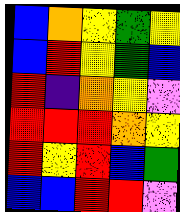[["blue", "orange", "yellow", "green", "yellow"], ["blue", "red", "yellow", "green", "blue"], ["red", "indigo", "orange", "yellow", "violet"], ["red", "red", "red", "orange", "yellow"], ["red", "yellow", "red", "blue", "green"], ["blue", "blue", "red", "red", "violet"]]